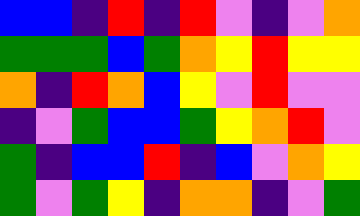[["blue", "blue", "indigo", "red", "indigo", "red", "violet", "indigo", "violet", "orange"], ["green", "green", "green", "blue", "green", "orange", "yellow", "red", "yellow", "yellow"], ["orange", "indigo", "red", "orange", "blue", "yellow", "violet", "red", "violet", "violet"], ["indigo", "violet", "green", "blue", "blue", "green", "yellow", "orange", "red", "violet"], ["green", "indigo", "blue", "blue", "red", "indigo", "blue", "violet", "orange", "yellow"], ["green", "violet", "green", "yellow", "indigo", "orange", "orange", "indigo", "violet", "green"]]